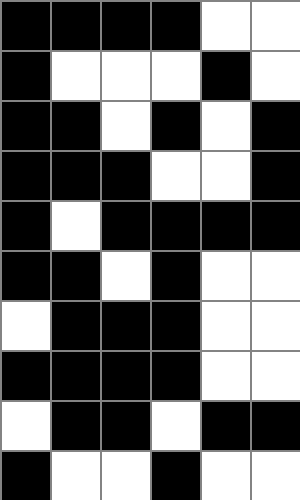[["black", "black", "black", "black", "white", "white"], ["black", "white", "white", "white", "black", "white"], ["black", "black", "white", "black", "white", "black"], ["black", "black", "black", "white", "white", "black"], ["black", "white", "black", "black", "black", "black"], ["black", "black", "white", "black", "white", "white"], ["white", "black", "black", "black", "white", "white"], ["black", "black", "black", "black", "white", "white"], ["white", "black", "black", "white", "black", "black"], ["black", "white", "white", "black", "white", "white"]]